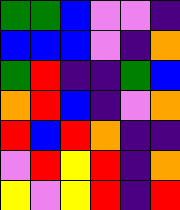[["green", "green", "blue", "violet", "violet", "indigo"], ["blue", "blue", "blue", "violet", "indigo", "orange"], ["green", "red", "indigo", "indigo", "green", "blue"], ["orange", "red", "blue", "indigo", "violet", "orange"], ["red", "blue", "red", "orange", "indigo", "indigo"], ["violet", "red", "yellow", "red", "indigo", "orange"], ["yellow", "violet", "yellow", "red", "indigo", "red"]]